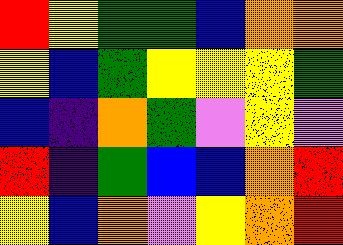[["red", "yellow", "green", "green", "blue", "orange", "orange"], ["yellow", "blue", "green", "yellow", "yellow", "yellow", "green"], ["blue", "indigo", "orange", "green", "violet", "yellow", "violet"], ["red", "indigo", "green", "blue", "blue", "orange", "red"], ["yellow", "blue", "orange", "violet", "yellow", "orange", "red"]]